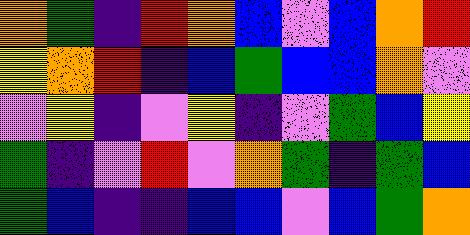[["orange", "green", "indigo", "red", "orange", "blue", "violet", "blue", "orange", "red"], ["yellow", "orange", "red", "indigo", "blue", "green", "blue", "blue", "orange", "violet"], ["violet", "yellow", "indigo", "violet", "yellow", "indigo", "violet", "green", "blue", "yellow"], ["green", "indigo", "violet", "red", "violet", "orange", "green", "indigo", "green", "blue"], ["green", "blue", "indigo", "indigo", "blue", "blue", "violet", "blue", "green", "orange"]]